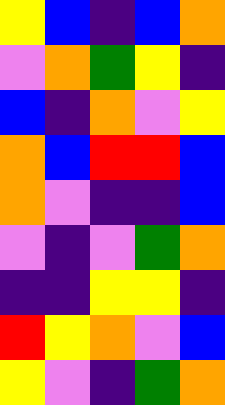[["yellow", "blue", "indigo", "blue", "orange"], ["violet", "orange", "green", "yellow", "indigo"], ["blue", "indigo", "orange", "violet", "yellow"], ["orange", "blue", "red", "red", "blue"], ["orange", "violet", "indigo", "indigo", "blue"], ["violet", "indigo", "violet", "green", "orange"], ["indigo", "indigo", "yellow", "yellow", "indigo"], ["red", "yellow", "orange", "violet", "blue"], ["yellow", "violet", "indigo", "green", "orange"]]